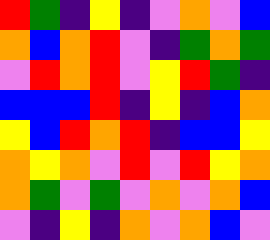[["red", "green", "indigo", "yellow", "indigo", "violet", "orange", "violet", "blue"], ["orange", "blue", "orange", "red", "violet", "indigo", "green", "orange", "green"], ["violet", "red", "orange", "red", "violet", "yellow", "red", "green", "indigo"], ["blue", "blue", "blue", "red", "indigo", "yellow", "indigo", "blue", "orange"], ["yellow", "blue", "red", "orange", "red", "indigo", "blue", "blue", "yellow"], ["orange", "yellow", "orange", "violet", "red", "violet", "red", "yellow", "orange"], ["orange", "green", "violet", "green", "violet", "orange", "violet", "orange", "blue"], ["violet", "indigo", "yellow", "indigo", "orange", "violet", "orange", "blue", "violet"]]